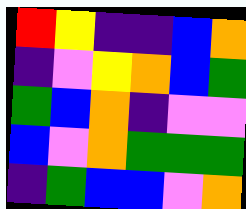[["red", "yellow", "indigo", "indigo", "blue", "orange"], ["indigo", "violet", "yellow", "orange", "blue", "green"], ["green", "blue", "orange", "indigo", "violet", "violet"], ["blue", "violet", "orange", "green", "green", "green"], ["indigo", "green", "blue", "blue", "violet", "orange"]]